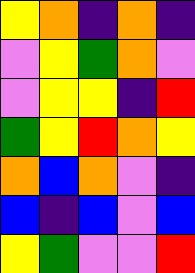[["yellow", "orange", "indigo", "orange", "indigo"], ["violet", "yellow", "green", "orange", "violet"], ["violet", "yellow", "yellow", "indigo", "red"], ["green", "yellow", "red", "orange", "yellow"], ["orange", "blue", "orange", "violet", "indigo"], ["blue", "indigo", "blue", "violet", "blue"], ["yellow", "green", "violet", "violet", "red"]]